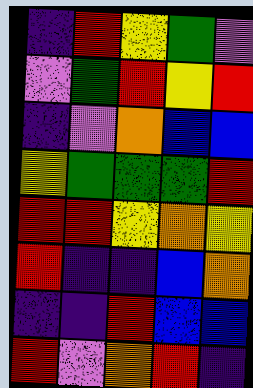[["indigo", "red", "yellow", "green", "violet"], ["violet", "green", "red", "yellow", "red"], ["indigo", "violet", "orange", "blue", "blue"], ["yellow", "green", "green", "green", "red"], ["red", "red", "yellow", "orange", "yellow"], ["red", "indigo", "indigo", "blue", "orange"], ["indigo", "indigo", "red", "blue", "blue"], ["red", "violet", "orange", "red", "indigo"]]